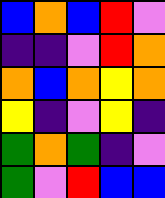[["blue", "orange", "blue", "red", "violet"], ["indigo", "indigo", "violet", "red", "orange"], ["orange", "blue", "orange", "yellow", "orange"], ["yellow", "indigo", "violet", "yellow", "indigo"], ["green", "orange", "green", "indigo", "violet"], ["green", "violet", "red", "blue", "blue"]]